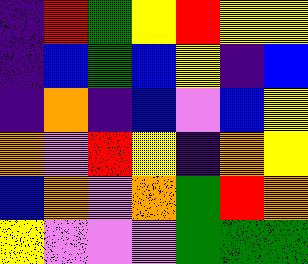[["indigo", "red", "green", "yellow", "red", "yellow", "yellow"], ["indigo", "blue", "green", "blue", "yellow", "indigo", "blue"], ["indigo", "orange", "indigo", "blue", "violet", "blue", "yellow"], ["orange", "violet", "red", "yellow", "indigo", "orange", "yellow"], ["blue", "orange", "violet", "orange", "green", "red", "orange"], ["yellow", "violet", "violet", "violet", "green", "green", "green"]]